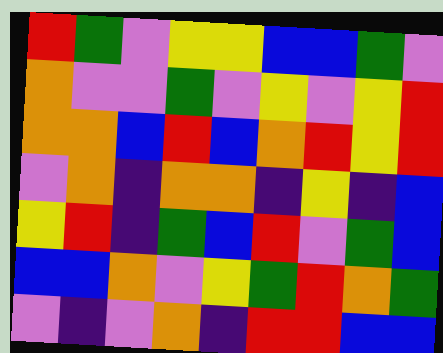[["red", "green", "violet", "yellow", "yellow", "blue", "blue", "green", "violet"], ["orange", "violet", "violet", "green", "violet", "yellow", "violet", "yellow", "red"], ["orange", "orange", "blue", "red", "blue", "orange", "red", "yellow", "red"], ["violet", "orange", "indigo", "orange", "orange", "indigo", "yellow", "indigo", "blue"], ["yellow", "red", "indigo", "green", "blue", "red", "violet", "green", "blue"], ["blue", "blue", "orange", "violet", "yellow", "green", "red", "orange", "green"], ["violet", "indigo", "violet", "orange", "indigo", "red", "red", "blue", "blue"]]